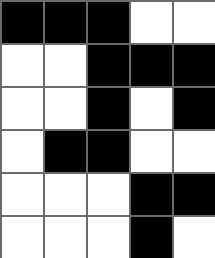[["black", "black", "black", "white", "white"], ["white", "white", "black", "black", "black"], ["white", "white", "black", "white", "black"], ["white", "black", "black", "white", "white"], ["white", "white", "white", "black", "black"], ["white", "white", "white", "black", "white"]]